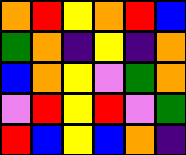[["orange", "red", "yellow", "orange", "red", "blue"], ["green", "orange", "indigo", "yellow", "indigo", "orange"], ["blue", "orange", "yellow", "violet", "green", "orange"], ["violet", "red", "yellow", "red", "violet", "green"], ["red", "blue", "yellow", "blue", "orange", "indigo"]]